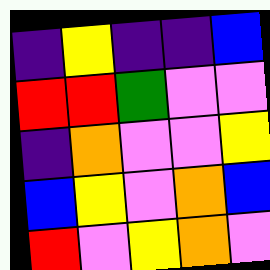[["indigo", "yellow", "indigo", "indigo", "blue"], ["red", "red", "green", "violet", "violet"], ["indigo", "orange", "violet", "violet", "yellow"], ["blue", "yellow", "violet", "orange", "blue"], ["red", "violet", "yellow", "orange", "violet"]]